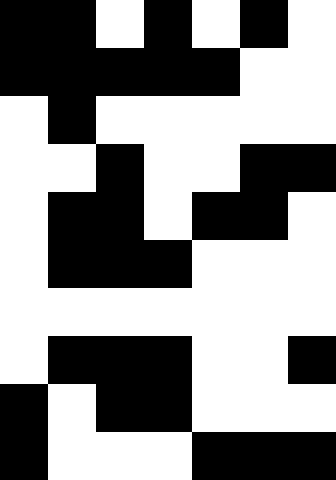[["black", "black", "white", "black", "white", "black", "white"], ["black", "black", "black", "black", "black", "white", "white"], ["white", "black", "white", "white", "white", "white", "white"], ["white", "white", "black", "white", "white", "black", "black"], ["white", "black", "black", "white", "black", "black", "white"], ["white", "black", "black", "black", "white", "white", "white"], ["white", "white", "white", "white", "white", "white", "white"], ["white", "black", "black", "black", "white", "white", "black"], ["black", "white", "black", "black", "white", "white", "white"], ["black", "white", "white", "white", "black", "black", "black"]]